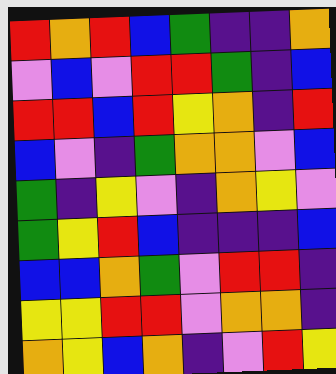[["red", "orange", "red", "blue", "green", "indigo", "indigo", "orange"], ["violet", "blue", "violet", "red", "red", "green", "indigo", "blue"], ["red", "red", "blue", "red", "yellow", "orange", "indigo", "red"], ["blue", "violet", "indigo", "green", "orange", "orange", "violet", "blue"], ["green", "indigo", "yellow", "violet", "indigo", "orange", "yellow", "violet"], ["green", "yellow", "red", "blue", "indigo", "indigo", "indigo", "blue"], ["blue", "blue", "orange", "green", "violet", "red", "red", "indigo"], ["yellow", "yellow", "red", "red", "violet", "orange", "orange", "indigo"], ["orange", "yellow", "blue", "orange", "indigo", "violet", "red", "yellow"]]